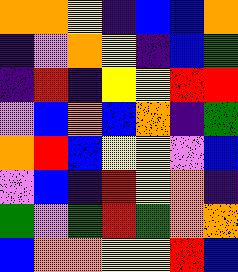[["orange", "orange", "yellow", "indigo", "blue", "blue", "orange"], ["indigo", "violet", "orange", "yellow", "indigo", "blue", "green"], ["indigo", "red", "indigo", "yellow", "yellow", "red", "red"], ["violet", "blue", "orange", "blue", "orange", "indigo", "green"], ["orange", "red", "blue", "yellow", "yellow", "violet", "blue"], ["violet", "blue", "indigo", "red", "yellow", "orange", "indigo"], ["green", "violet", "green", "red", "green", "orange", "orange"], ["blue", "orange", "orange", "yellow", "yellow", "red", "blue"]]